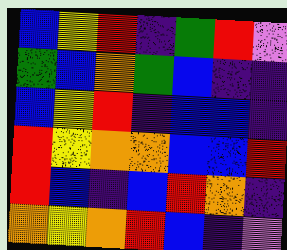[["blue", "yellow", "red", "indigo", "green", "red", "violet"], ["green", "blue", "orange", "green", "blue", "indigo", "indigo"], ["blue", "yellow", "red", "indigo", "blue", "blue", "indigo"], ["red", "yellow", "orange", "orange", "blue", "blue", "red"], ["red", "blue", "indigo", "blue", "red", "orange", "indigo"], ["orange", "yellow", "orange", "red", "blue", "indigo", "violet"]]